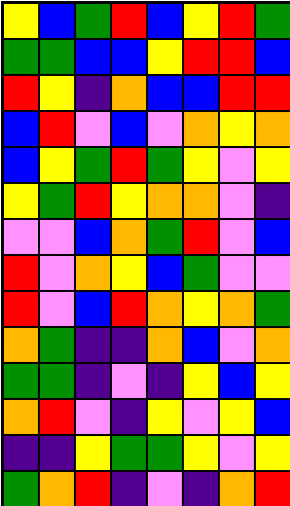[["yellow", "blue", "green", "red", "blue", "yellow", "red", "green"], ["green", "green", "blue", "blue", "yellow", "red", "red", "blue"], ["red", "yellow", "indigo", "orange", "blue", "blue", "red", "red"], ["blue", "red", "violet", "blue", "violet", "orange", "yellow", "orange"], ["blue", "yellow", "green", "red", "green", "yellow", "violet", "yellow"], ["yellow", "green", "red", "yellow", "orange", "orange", "violet", "indigo"], ["violet", "violet", "blue", "orange", "green", "red", "violet", "blue"], ["red", "violet", "orange", "yellow", "blue", "green", "violet", "violet"], ["red", "violet", "blue", "red", "orange", "yellow", "orange", "green"], ["orange", "green", "indigo", "indigo", "orange", "blue", "violet", "orange"], ["green", "green", "indigo", "violet", "indigo", "yellow", "blue", "yellow"], ["orange", "red", "violet", "indigo", "yellow", "violet", "yellow", "blue"], ["indigo", "indigo", "yellow", "green", "green", "yellow", "violet", "yellow"], ["green", "orange", "red", "indigo", "violet", "indigo", "orange", "red"]]